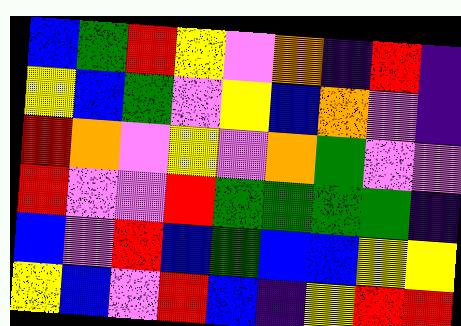[["blue", "green", "red", "yellow", "violet", "orange", "indigo", "red", "indigo"], ["yellow", "blue", "green", "violet", "yellow", "blue", "orange", "violet", "indigo"], ["red", "orange", "violet", "yellow", "violet", "orange", "green", "violet", "violet"], ["red", "violet", "violet", "red", "green", "green", "green", "green", "indigo"], ["blue", "violet", "red", "blue", "green", "blue", "blue", "yellow", "yellow"], ["yellow", "blue", "violet", "red", "blue", "indigo", "yellow", "red", "red"]]